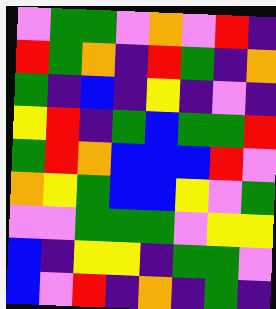[["violet", "green", "green", "violet", "orange", "violet", "red", "indigo"], ["red", "green", "orange", "indigo", "red", "green", "indigo", "orange"], ["green", "indigo", "blue", "indigo", "yellow", "indigo", "violet", "indigo"], ["yellow", "red", "indigo", "green", "blue", "green", "green", "red"], ["green", "red", "orange", "blue", "blue", "blue", "red", "violet"], ["orange", "yellow", "green", "blue", "blue", "yellow", "violet", "green"], ["violet", "violet", "green", "green", "green", "violet", "yellow", "yellow"], ["blue", "indigo", "yellow", "yellow", "indigo", "green", "green", "violet"], ["blue", "violet", "red", "indigo", "orange", "indigo", "green", "indigo"]]